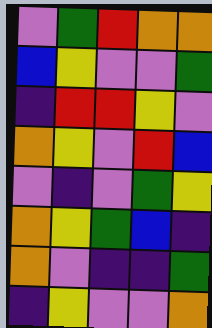[["violet", "green", "red", "orange", "orange"], ["blue", "yellow", "violet", "violet", "green"], ["indigo", "red", "red", "yellow", "violet"], ["orange", "yellow", "violet", "red", "blue"], ["violet", "indigo", "violet", "green", "yellow"], ["orange", "yellow", "green", "blue", "indigo"], ["orange", "violet", "indigo", "indigo", "green"], ["indigo", "yellow", "violet", "violet", "orange"]]